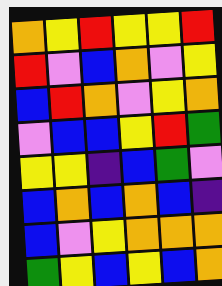[["orange", "yellow", "red", "yellow", "yellow", "red"], ["red", "violet", "blue", "orange", "violet", "yellow"], ["blue", "red", "orange", "violet", "yellow", "orange"], ["violet", "blue", "blue", "yellow", "red", "green"], ["yellow", "yellow", "indigo", "blue", "green", "violet"], ["blue", "orange", "blue", "orange", "blue", "indigo"], ["blue", "violet", "yellow", "orange", "orange", "orange"], ["green", "yellow", "blue", "yellow", "blue", "orange"]]